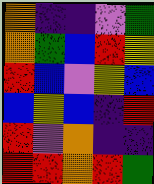[["orange", "indigo", "indigo", "violet", "green"], ["orange", "green", "blue", "red", "yellow"], ["red", "blue", "violet", "yellow", "blue"], ["blue", "yellow", "blue", "indigo", "red"], ["red", "violet", "orange", "indigo", "indigo"], ["red", "red", "orange", "red", "green"]]